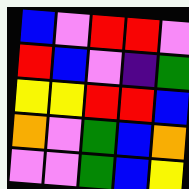[["blue", "violet", "red", "red", "violet"], ["red", "blue", "violet", "indigo", "green"], ["yellow", "yellow", "red", "red", "blue"], ["orange", "violet", "green", "blue", "orange"], ["violet", "violet", "green", "blue", "yellow"]]